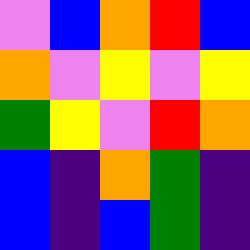[["violet", "blue", "orange", "red", "blue"], ["orange", "violet", "yellow", "violet", "yellow"], ["green", "yellow", "violet", "red", "orange"], ["blue", "indigo", "orange", "green", "indigo"], ["blue", "indigo", "blue", "green", "indigo"]]